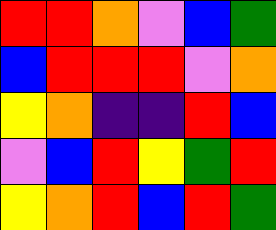[["red", "red", "orange", "violet", "blue", "green"], ["blue", "red", "red", "red", "violet", "orange"], ["yellow", "orange", "indigo", "indigo", "red", "blue"], ["violet", "blue", "red", "yellow", "green", "red"], ["yellow", "orange", "red", "blue", "red", "green"]]